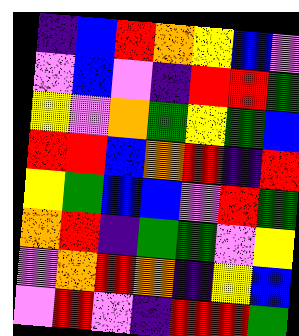[["indigo", "blue", "red", "orange", "yellow", "blue", "violet"], ["violet", "blue", "violet", "indigo", "red", "red", "green"], ["yellow", "violet", "orange", "green", "yellow", "green", "blue"], ["red", "red", "blue", "orange", "red", "indigo", "red"], ["yellow", "green", "blue", "blue", "violet", "red", "green"], ["orange", "red", "indigo", "green", "green", "violet", "yellow"], ["violet", "orange", "red", "orange", "indigo", "yellow", "blue"], ["violet", "red", "violet", "indigo", "red", "red", "green"]]